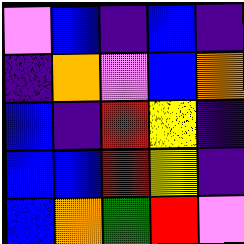[["violet", "blue", "indigo", "blue", "indigo"], ["indigo", "orange", "violet", "blue", "orange"], ["blue", "indigo", "red", "yellow", "indigo"], ["blue", "blue", "red", "yellow", "indigo"], ["blue", "orange", "green", "red", "violet"]]